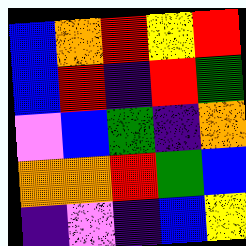[["blue", "orange", "red", "yellow", "red"], ["blue", "red", "indigo", "red", "green"], ["violet", "blue", "green", "indigo", "orange"], ["orange", "orange", "red", "green", "blue"], ["indigo", "violet", "indigo", "blue", "yellow"]]